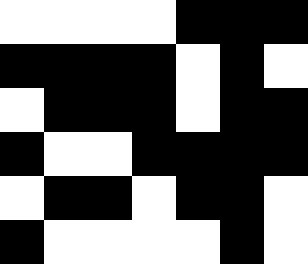[["white", "white", "white", "white", "black", "black", "black"], ["black", "black", "black", "black", "white", "black", "white"], ["white", "black", "black", "black", "white", "black", "black"], ["black", "white", "white", "black", "black", "black", "black"], ["white", "black", "black", "white", "black", "black", "white"], ["black", "white", "white", "white", "white", "black", "white"]]